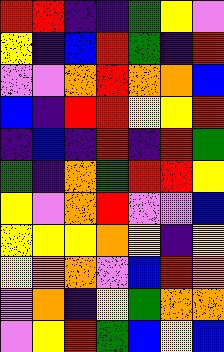[["red", "red", "indigo", "indigo", "green", "yellow", "violet"], ["yellow", "indigo", "blue", "red", "green", "indigo", "red"], ["violet", "violet", "orange", "red", "orange", "orange", "blue"], ["blue", "indigo", "red", "red", "yellow", "yellow", "red"], ["indigo", "blue", "indigo", "red", "indigo", "red", "green"], ["green", "indigo", "orange", "green", "red", "red", "yellow"], ["yellow", "violet", "orange", "red", "violet", "violet", "blue"], ["yellow", "yellow", "yellow", "orange", "yellow", "indigo", "yellow"], ["yellow", "orange", "orange", "violet", "blue", "red", "orange"], ["violet", "orange", "indigo", "yellow", "green", "orange", "orange"], ["violet", "yellow", "red", "green", "blue", "yellow", "blue"]]